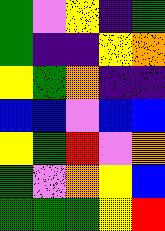[["green", "violet", "yellow", "indigo", "green"], ["green", "indigo", "indigo", "yellow", "orange"], ["yellow", "green", "orange", "indigo", "indigo"], ["blue", "blue", "violet", "blue", "blue"], ["yellow", "green", "red", "violet", "orange"], ["green", "violet", "orange", "yellow", "blue"], ["green", "green", "green", "yellow", "red"]]